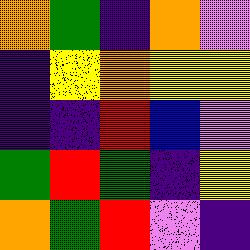[["orange", "green", "indigo", "orange", "violet"], ["indigo", "yellow", "orange", "yellow", "yellow"], ["indigo", "indigo", "red", "blue", "violet"], ["green", "red", "green", "indigo", "yellow"], ["orange", "green", "red", "violet", "indigo"]]